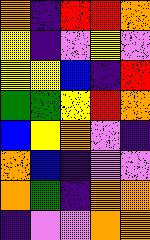[["orange", "indigo", "red", "red", "orange"], ["yellow", "indigo", "violet", "yellow", "violet"], ["yellow", "yellow", "blue", "indigo", "red"], ["green", "green", "yellow", "red", "orange"], ["blue", "yellow", "orange", "violet", "indigo"], ["orange", "blue", "indigo", "violet", "violet"], ["orange", "green", "indigo", "orange", "orange"], ["indigo", "violet", "violet", "orange", "orange"]]